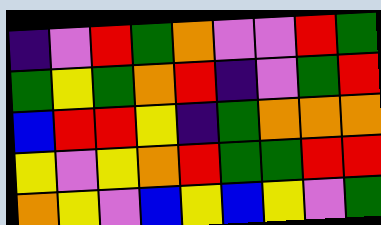[["indigo", "violet", "red", "green", "orange", "violet", "violet", "red", "green"], ["green", "yellow", "green", "orange", "red", "indigo", "violet", "green", "red"], ["blue", "red", "red", "yellow", "indigo", "green", "orange", "orange", "orange"], ["yellow", "violet", "yellow", "orange", "red", "green", "green", "red", "red"], ["orange", "yellow", "violet", "blue", "yellow", "blue", "yellow", "violet", "green"]]